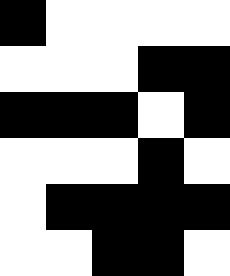[["black", "white", "white", "white", "white"], ["white", "white", "white", "black", "black"], ["black", "black", "black", "white", "black"], ["white", "white", "white", "black", "white"], ["white", "black", "black", "black", "black"], ["white", "white", "black", "black", "white"]]